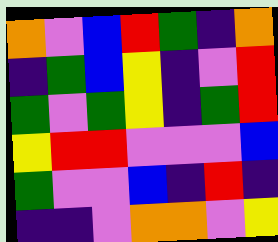[["orange", "violet", "blue", "red", "green", "indigo", "orange"], ["indigo", "green", "blue", "yellow", "indigo", "violet", "red"], ["green", "violet", "green", "yellow", "indigo", "green", "red"], ["yellow", "red", "red", "violet", "violet", "violet", "blue"], ["green", "violet", "violet", "blue", "indigo", "red", "indigo"], ["indigo", "indigo", "violet", "orange", "orange", "violet", "yellow"]]